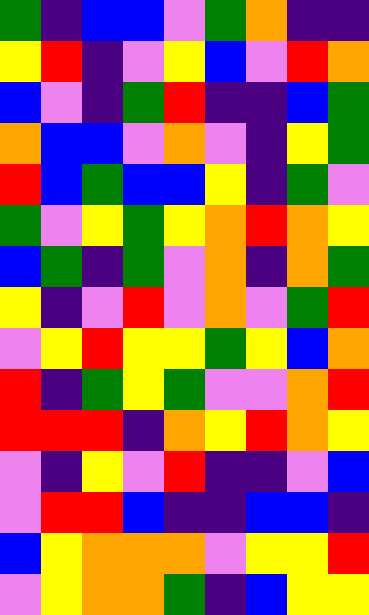[["green", "indigo", "blue", "blue", "violet", "green", "orange", "indigo", "indigo"], ["yellow", "red", "indigo", "violet", "yellow", "blue", "violet", "red", "orange"], ["blue", "violet", "indigo", "green", "red", "indigo", "indigo", "blue", "green"], ["orange", "blue", "blue", "violet", "orange", "violet", "indigo", "yellow", "green"], ["red", "blue", "green", "blue", "blue", "yellow", "indigo", "green", "violet"], ["green", "violet", "yellow", "green", "yellow", "orange", "red", "orange", "yellow"], ["blue", "green", "indigo", "green", "violet", "orange", "indigo", "orange", "green"], ["yellow", "indigo", "violet", "red", "violet", "orange", "violet", "green", "red"], ["violet", "yellow", "red", "yellow", "yellow", "green", "yellow", "blue", "orange"], ["red", "indigo", "green", "yellow", "green", "violet", "violet", "orange", "red"], ["red", "red", "red", "indigo", "orange", "yellow", "red", "orange", "yellow"], ["violet", "indigo", "yellow", "violet", "red", "indigo", "indigo", "violet", "blue"], ["violet", "red", "red", "blue", "indigo", "indigo", "blue", "blue", "indigo"], ["blue", "yellow", "orange", "orange", "orange", "violet", "yellow", "yellow", "red"], ["violet", "yellow", "orange", "orange", "green", "indigo", "blue", "yellow", "yellow"]]